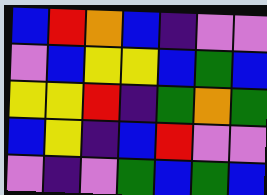[["blue", "red", "orange", "blue", "indigo", "violet", "violet"], ["violet", "blue", "yellow", "yellow", "blue", "green", "blue"], ["yellow", "yellow", "red", "indigo", "green", "orange", "green"], ["blue", "yellow", "indigo", "blue", "red", "violet", "violet"], ["violet", "indigo", "violet", "green", "blue", "green", "blue"]]